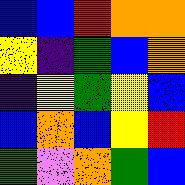[["blue", "blue", "red", "orange", "orange"], ["yellow", "indigo", "green", "blue", "orange"], ["indigo", "yellow", "green", "yellow", "blue"], ["blue", "orange", "blue", "yellow", "red"], ["green", "violet", "orange", "green", "blue"]]